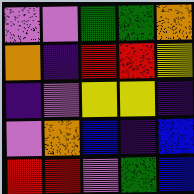[["violet", "violet", "green", "green", "orange"], ["orange", "indigo", "red", "red", "yellow"], ["indigo", "violet", "yellow", "yellow", "indigo"], ["violet", "orange", "blue", "indigo", "blue"], ["red", "red", "violet", "green", "blue"]]